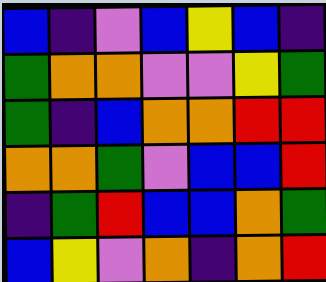[["blue", "indigo", "violet", "blue", "yellow", "blue", "indigo"], ["green", "orange", "orange", "violet", "violet", "yellow", "green"], ["green", "indigo", "blue", "orange", "orange", "red", "red"], ["orange", "orange", "green", "violet", "blue", "blue", "red"], ["indigo", "green", "red", "blue", "blue", "orange", "green"], ["blue", "yellow", "violet", "orange", "indigo", "orange", "red"]]